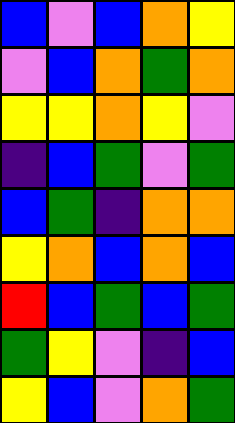[["blue", "violet", "blue", "orange", "yellow"], ["violet", "blue", "orange", "green", "orange"], ["yellow", "yellow", "orange", "yellow", "violet"], ["indigo", "blue", "green", "violet", "green"], ["blue", "green", "indigo", "orange", "orange"], ["yellow", "orange", "blue", "orange", "blue"], ["red", "blue", "green", "blue", "green"], ["green", "yellow", "violet", "indigo", "blue"], ["yellow", "blue", "violet", "orange", "green"]]